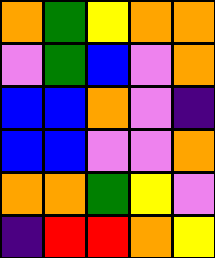[["orange", "green", "yellow", "orange", "orange"], ["violet", "green", "blue", "violet", "orange"], ["blue", "blue", "orange", "violet", "indigo"], ["blue", "blue", "violet", "violet", "orange"], ["orange", "orange", "green", "yellow", "violet"], ["indigo", "red", "red", "orange", "yellow"]]